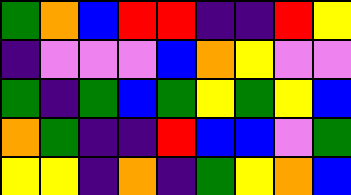[["green", "orange", "blue", "red", "red", "indigo", "indigo", "red", "yellow"], ["indigo", "violet", "violet", "violet", "blue", "orange", "yellow", "violet", "violet"], ["green", "indigo", "green", "blue", "green", "yellow", "green", "yellow", "blue"], ["orange", "green", "indigo", "indigo", "red", "blue", "blue", "violet", "green"], ["yellow", "yellow", "indigo", "orange", "indigo", "green", "yellow", "orange", "blue"]]